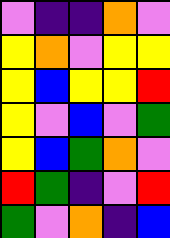[["violet", "indigo", "indigo", "orange", "violet"], ["yellow", "orange", "violet", "yellow", "yellow"], ["yellow", "blue", "yellow", "yellow", "red"], ["yellow", "violet", "blue", "violet", "green"], ["yellow", "blue", "green", "orange", "violet"], ["red", "green", "indigo", "violet", "red"], ["green", "violet", "orange", "indigo", "blue"]]